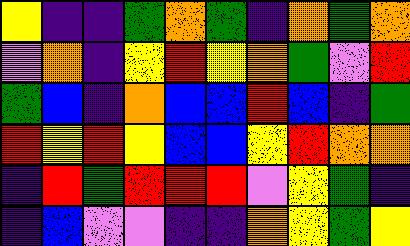[["yellow", "indigo", "indigo", "green", "orange", "green", "indigo", "orange", "green", "orange"], ["violet", "orange", "indigo", "yellow", "red", "yellow", "orange", "green", "violet", "red"], ["green", "blue", "indigo", "orange", "blue", "blue", "red", "blue", "indigo", "green"], ["red", "yellow", "red", "yellow", "blue", "blue", "yellow", "red", "orange", "orange"], ["indigo", "red", "green", "red", "red", "red", "violet", "yellow", "green", "indigo"], ["indigo", "blue", "violet", "violet", "indigo", "indigo", "orange", "yellow", "green", "yellow"]]